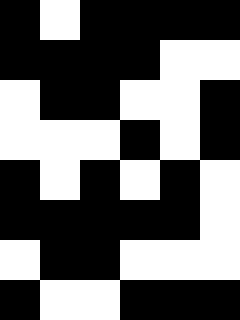[["black", "white", "black", "black", "black", "black"], ["black", "black", "black", "black", "white", "white"], ["white", "black", "black", "white", "white", "black"], ["white", "white", "white", "black", "white", "black"], ["black", "white", "black", "white", "black", "white"], ["black", "black", "black", "black", "black", "white"], ["white", "black", "black", "white", "white", "white"], ["black", "white", "white", "black", "black", "black"]]